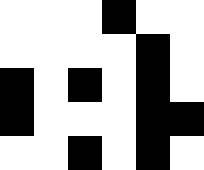[["white", "white", "white", "black", "white", "white"], ["white", "white", "white", "white", "black", "white"], ["black", "white", "black", "white", "black", "white"], ["black", "white", "white", "white", "black", "black"], ["white", "white", "black", "white", "black", "white"]]